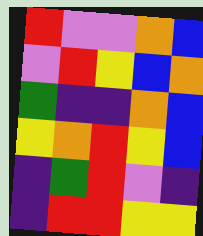[["red", "violet", "violet", "orange", "blue"], ["violet", "red", "yellow", "blue", "orange"], ["green", "indigo", "indigo", "orange", "blue"], ["yellow", "orange", "red", "yellow", "blue"], ["indigo", "green", "red", "violet", "indigo"], ["indigo", "red", "red", "yellow", "yellow"]]